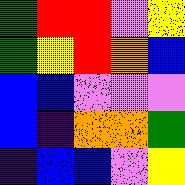[["green", "red", "red", "violet", "yellow"], ["green", "yellow", "red", "orange", "blue"], ["blue", "blue", "violet", "violet", "violet"], ["blue", "indigo", "orange", "orange", "green"], ["indigo", "blue", "blue", "violet", "yellow"]]